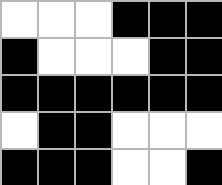[["white", "white", "white", "black", "black", "black"], ["black", "white", "white", "white", "black", "black"], ["black", "black", "black", "black", "black", "black"], ["white", "black", "black", "white", "white", "white"], ["black", "black", "black", "white", "white", "black"]]